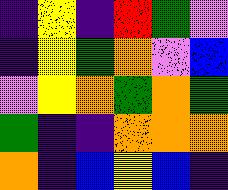[["indigo", "yellow", "indigo", "red", "green", "violet"], ["indigo", "yellow", "green", "orange", "violet", "blue"], ["violet", "yellow", "orange", "green", "orange", "green"], ["green", "indigo", "indigo", "orange", "orange", "orange"], ["orange", "indigo", "blue", "yellow", "blue", "indigo"]]